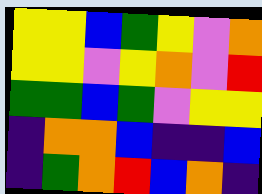[["yellow", "yellow", "blue", "green", "yellow", "violet", "orange"], ["yellow", "yellow", "violet", "yellow", "orange", "violet", "red"], ["green", "green", "blue", "green", "violet", "yellow", "yellow"], ["indigo", "orange", "orange", "blue", "indigo", "indigo", "blue"], ["indigo", "green", "orange", "red", "blue", "orange", "indigo"]]